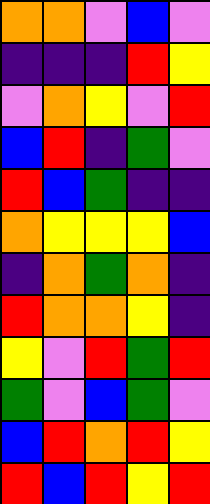[["orange", "orange", "violet", "blue", "violet"], ["indigo", "indigo", "indigo", "red", "yellow"], ["violet", "orange", "yellow", "violet", "red"], ["blue", "red", "indigo", "green", "violet"], ["red", "blue", "green", "indigo", "indigo"], ["orange", "yellow", "yellow", "yellow", "blue"], ["indigo", "orange", "green", "orange", "indigo"], ["red", "orange", "orange", "yellow", "indigo"], ["yellow", "violet", "red", "green", "red"], ["green", "violet", "blue", "green", "violet"], ["blue", "red", "orange", "red", "yellow"], ["red", "blue", "red", "yellow", "red"]]